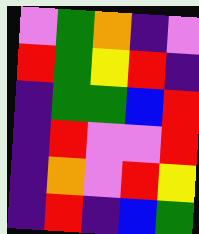[["violet", "green", "orange", "indigo", "violet"], ["red", "green", "yellow", "red", "indigo"], ["indigo", "green", "green", "blue", "red"], ["indigo", "red", "violet", "violet", "red"], ["indigo", "orange", "violet", "red", "yellow"], ["indigo", "red", "indigo", "blue", "green"]]